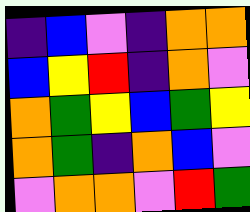[["indigo", "blue", "violet", "indigo", "orange", "orange"], ["blue", "yellow", "red", "indigo", "orange", "violet"], ["orange", "green", "yellow", "blue", "green", "yellow"], ["orange", "green", "indigo", "orange", "blue", "violet"], ["violet", "orange", "orange", "violet", "red", "green"]]